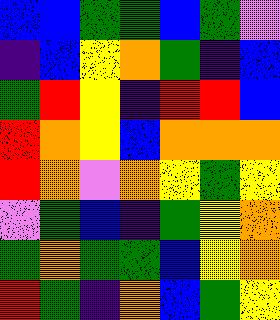[["blue", "blue", "green", "green", "blue", "green", "violet"], ["indigo", "blue", "yellow", "orange", "green", "indigo", "blue"], ["green", "red", "yellow", "indigo", "red", "red", "blue"], ["red", "orange", "yellow", "blue", "orange", "orange", "orange"], ["red", "orange", "violet", "orange", "yellow", "green", "yellow"], ["violet", "green", "blue", "indigo", "green", "yellow", "orange"], ["green", "orange", "green", "green", "blue", "yellow", "orange"], ["red", "green", "indigo", "orange", "blue", "green", "yellow"]]